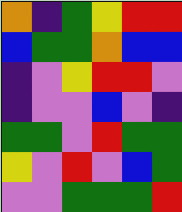[["orange", "indigo", "green", "yellow", "red", "red"], ["blue", "green", "green", "orange", "blue", "blue"], ["indigo", "violet", "yellow", "red", "red", "violet"], ["indigo", "violet", "violet", "blue", "violet", "indigo"], ["green", "green", "violet", "red", "green", "green"], ["yellow", "violet", "red", "violet", "blue", "green"], ["violet", "violet", "green", "green", "green", "red"]]